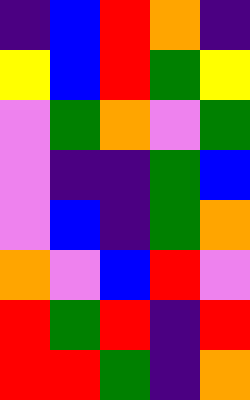[["indigo", "blue", "red", "orange", "indigo"], ["yellow", "blue", "red", "green", "yellow"], ["violet", "green", "orange", "violet", "green"], ["violet", "indigo", "indigo", "green", "blue"], ["violet", "blue", "indigo", "green", "orange"], ["orange", "violet", "blue", "red", "violet"], ["red", "green", "red", "indigo", "red"], ["red", "red", "green", "indigo", "orange"]]